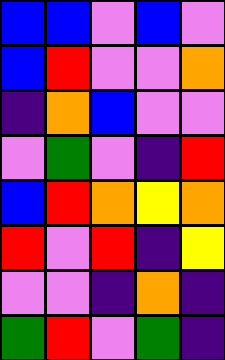[["blue", "blue", "violet", "blue", "violet"], ["blue", "red", "violet", "violet", "orange"], ["indigo", "orange", "blue", "violet", "violet"], ["violet", "green", "violet", "indigo", "red"], ["blue", "red", "orange", "yellow", "orange"], ["red", "violet", "red", "indigo", "yellow"], ["violet", "violet", "indigo", "orange", "indigo"], ["green", "red", "violet", "green", "indigo"]]